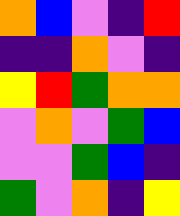[["orange", "blue", "violet", "indigo", "red"], ["indigo", "indigo", "orange", "violet", "indigo"], ["yellow", "red", "green", "orange", "orange"], ["violet", "orange", "violet", "green", "blue"], ["violet", "violet", "green", "blue", "indigo"], ["green", "violet", "orange", "indigo", "yellow"]]